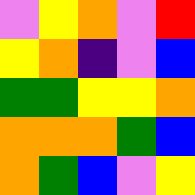[["violet", "yellow", "orange", "violet", "red"], ["yellow", "orange", "indigo", "violet", "blue"], ["green", "green", "yellow", "yellow", "orange"], ["orange", "orange", "orange", "green", "blue"], ["orange", "green", "blue", "violet", "yellow"]]